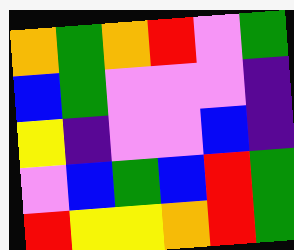[["orange", "green", "orange", "red", "violet", "green"], ["blue", "green", "violet", "violet", "violet", "indigo"], ["yellow", "indigo", "violet", "violet", "blue", "indigo"], ["violet", "blue", "green", "blue", "red", "green"], ["red", "yellow", "yellow", "orange", "red", "green"]]